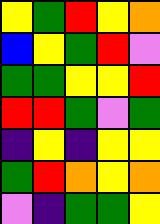[["yellow", "green", "red", "yellow", "orange"], ["blue", "yellow", "green", "red", "violet"], ["green", "green", "yellow", "yellow", "red"], ["red", "red", "green", "violet", "green"], ["indigo", "yellow", "indigo", "yellow", "yellow"], ["green", "red", "orange", "yellow", "orange"], ["violet", "indigo", "green", "green", "yellow"]]